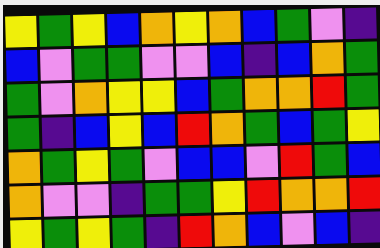[["yellow", "green", "yellow", "blue", "orange", "yellow", "orange", "blue", "green", "violet", "indigo"], ["blue", "violet", "green", "green", "violet", "violet", "blue", "indigo", "blue", "orange", "green"], ["green", "violet", "orange", "yellow", "yellow", "blue", "green", "orange", "orange", "red", "green"], ["green", "indigo", "blue", "yellow", "blue", "red", "orange", "green", "blue", "green", "yellow"], ["orange", "green", "yellow", "green", "violet", "blue", "blue", "violet", "red", "green", "blue"], ["orange", "violet", "violet", "indigo", "green", "green", "yellow", "red", "orange", "orange", "red"], ["yellow", "green", "yellow", "green", "indigo", "red", "orange", "blue", "violet", "blue", "indigo"]]